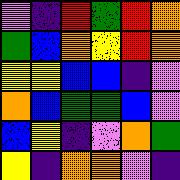[["violet", "indigo", "red", "green", "red", "orange"], ["green", "blue", "orange", "yellow", "red", "orange"], ["yellow", "yellow", "blue", "blue", "indigo", "violet"], ["orange", "blue", "green", "green", "blue", "violet"], ["blue", "yellow", "indigo", "violet", "orange", "green"], ["yellow", "indigo", "orange", "orange", "violet", "indigo"]]